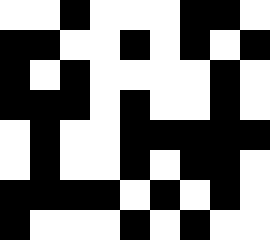[["white", "white", "black", "white", "white", "white", "black", "black", "white"], ["black", "black", "white", "white", "black", "white", "black", "white", "black"], ["black", "white", "black", "white", "white", "white", "white", "black", "white"], ["black", "black", "black", "white", "black", "white", "white", "black", "white"], ["white", "black", "white", "white", "black", "black", "black", "black", "black"], ["white", "black", "white", "white", "black", "white", "black", "black", "white"], ["black", "black", "black", "black", "white", "black", "white", "black", "white"], ["black", "white", "white", "white", "black", "white", "black", "white", "white"]]